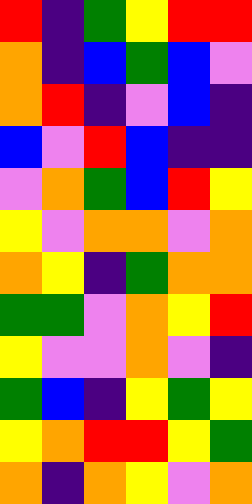[["red", "indigo", "green", "yellow", "red", "red"], ["orange", "indigo", "blue", "green", "blue", "violet"], ["orange", "red", "indigo", "violet", "blue", "indigo"], ["blue", "violet", "red", "blue", "indigo", "indigo"], ["violet", "orange", "green", "blue", "red", "yellow"], ["yellow", "violet", "orange", "orange", "violet", "orange"], ["orange", "yellow", "indigo", "green", "orange", "orange"], ["green", "green", "violet", "orange", "yellow", "red"], ["yellow", "violet", "violet", "orange", "violet", "indigo"], ["green", "blue", "indigo", "yellow", "green", "yellow"], ["yellow", "orange", "red", "red", "yellow", "green"], ["orange", "indigo", "orange", "yellow", "violet", "orange"]]